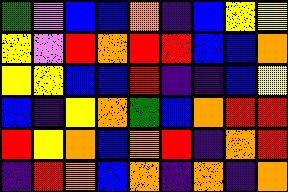[["green", "violet", "blue", "blue", "orange", "indigo", "blue", "yellow", "yellow"], ["yellow", "violet", "red", "orange", "red", "red", "blue", "blue", "orange"], ["yellow", "yellow", "blue", "blue", "red", "indigo", "indigo", "blue", "yellow"], ["blue", "indigo", "yellow", "orange", "green", "blue", "orange", "red", "red"], ["red", "yellow", "orange", "blue", "orange", "red", "indigo", "orange", "red"], ["indigo", "red", "orange", "blue", "orange", "indigo", "orange", "indigo", "orange"]]